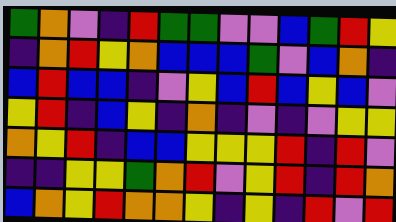[["green", "orange", "violet", "indigo", "red", "green", "green", "violet", "violet", "blue", "green", "red", "yellow"], ["indigo", "orange", "red", "yellow", "orange", "blue", "blue", "blue", "green", "violet", "blue", "orange", "indigo"], ["blue", "red", "blue", "blue", "indigo", "violet", "yellow", "blue", "red", "blue", "yellow", "blue", "violet"], ["yellow", "red", "indigo", "blue", "yellow", "indigo", "orange", "indigo", "violet", "indigo", "violet", "yellow", "yellow"], ["orange", "yellow", "red", "indigo", "blue", "blue", "yellow", "yellow", "yellow", "red", "indigo", "red", "violet"], ["indigo", "indigo", "yellow", "yellow", "green", "orange", "red", "violet", "yellow", "red", "indigo", "red", "orange"], ["blue", "orange", "yellow", "red", "orange", "orange", "yellow", "indigo", "yellow", "indigo", "red", "violet", "red"]]